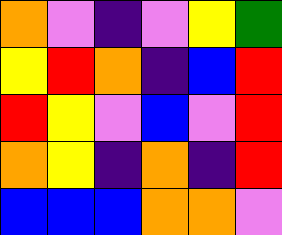[["orange", "violet", "indigo", "violet", "yellow", "green"], ["yellow", "red", "orange", "indigo", "blue", "red"], ["red", "yellow", "violet", "blue", "violet", "red"], ["orange", "yellow", "indigo", "orange", "indigo", "red"], ["blue", "blue", "blue", "orange", "orange", "violet"]]